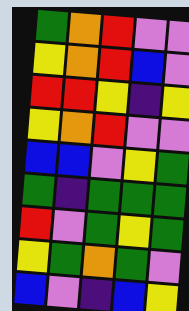[["green", "orange", "red", "violet", "violet"], ["yellow", "orange", "red", "blue", "violet"], ["red", "red", "yellow", "indigo", "yellow"], ["yellow", "orange", "red", "violet", "violet"], ["blue", "blue", "violet", "yellow", "green"], ["green", "indigo", "green", "green", "green"], ["red", "violet", "green", "yellow", "green"], ["yellow", "green", "orange", "green", "violet"], ["blue", "violet", "indigo", "blue", "yellow"]]